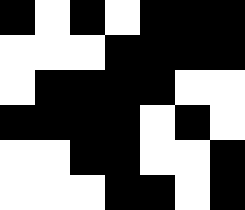[["black", "white", "black", "white", "black", "black", "black"], ["white", "white", "white", "black", "black", "black", "black"], ["white", "black", "black", "black", "black", "white", "white"], ["black", "black", "black", "black", "white", "black", "white"], ["white", "white", "black", "black", "white", "white", "black"], ["white", "white", "white", "black", "black", "white", "black"]]